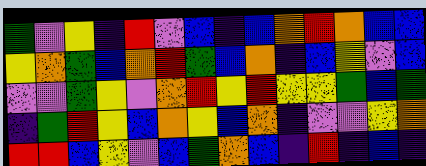[["green", "violet", "yellow", "indigo", "red", "violet", "blue", "indigo", "blue", "orange", "red", "orange", "blue", "blue"], ["yellow", "orange", "green", "blue", "orange", "red", "green", "blue", "orange", "indigo", "blue", "yellow", "violet", "blue"], ["violet", "violet", "green", "yellow", "violet", "orange", "red", "yellow", "red", "yellow", "yellow", "green", "blue", "green"], ["indigo", "green", "red", "yellow", "blue", "orange", "yellow", "blue", "orange", "indigo", "violet", "violet", "yellow", "orange"], ["red", "red", "blue", "yellow", "violet", "blue", "green", "orange", "blue", "indigo", "red", "indigo", "blue", "indigo"]]